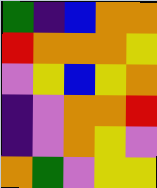[["green", "indigo", "blue", "orange", "orange"], ["red", "orange", "orange", "orange", "yellow"], ["violet", "yellow", "blue", "yellow", "orange"], ["indigo", "violet", "orange", "orange", "red"], ["indigo", "violet", "orange", "yellow", "violet"], ["orange", "green", "violet", "yellow", "yellow"]]